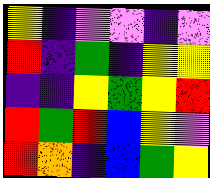[["yellow", "indigo", "violet", "violet", "indigo", "violet"], ["red", "indigo", "green", "indigo", "yellow", "yellow"], ["indigo", "indigo", "yellow", "green", "yellow", "red"], ["red", "green", "red", "blue", "yellow", "violet"], ["red", "orange", "indigo", "blue", "green", "yellow"]]